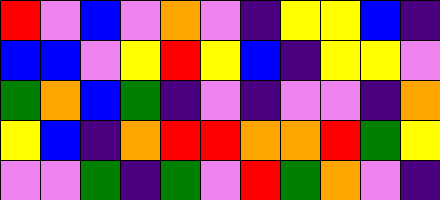[["red", "violet", "blue", "violet", "orange", "violet", "indigo", "yellow", "yellow", "blue", "indigo"], ["blue", "blue", "violet", "yellow", "red", "yellow", "blue", "indigo", "yellow", "yellow", "violet"], ["green", "orange", "blue", "green", "indigo", "violet", "indigo", "violet", "violet", "indigo", "orange"], ["yellow", "blue", "indigo", "orange", "red", "red", "orange", "orange", "red", "green", "yellow"], ["violet", "violet", "green", "indigo", "green", "violet", "red", "green", "orange", "violet", "indigo"]]